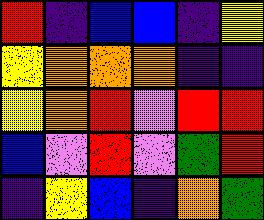[["red", "indigo", "blue", "blue", "indigo", "yellow"], ["yellow", "orange", "orange", "orange", "indigo", "indigo"], ["yellow", "orange", "red", "violet", "red", "red"], ["blue", "violet", "red", "violet", "green", "red"], ["indigo", "yellow", "blue", "indigo", "orange", "green"]]